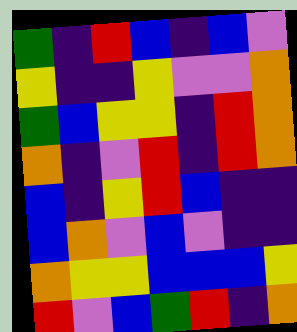[["green", "indigo", "red", "blue", "indigo", "blue", "violet"], ["yellow", "indigo", "indigo", "yellow", "violet", "violet", "orange"], ["green", "blue", "yellow", "yellow", "indigo", "red", "orange"], ["orange", "indigo", "violet", "red", "indigo", "red", "orange"], ["blue", "indigo", "yellow", "red", "blue", "indigo", "indigo"], ["blue", "orange", "violet", "blue", "violet", "indigo", "indigo"], ["orange", "yellow", "yellow", "blue", "blue", "blue", "yellow"], ["red", "violet", "blue", "green", "red", "indigo", "orange"]]